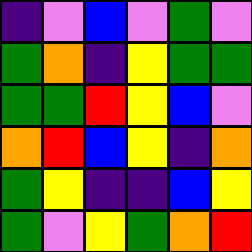[["indigo", "violet", "blue", "violet", "green", "violet"], ["green", "orange", "indigo", "yellow", "green", "green"], ["green", "green", "red", "yellow", "blue", "violet"], ["orange", "red", "blue", "yellow", "indigo", "orange"], ["green", "yellow", "indigo", "indigo", "blue", "yellow"], ["green", "violet", "yellow", "green", "orange", "red"]]